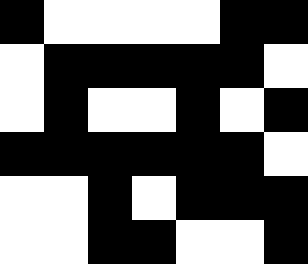[["black", "white", "white", "white", "white", "black", "black"], ["white", "black", "black", "black", "black", "black", "white"], ["white", "black", "white", "white", "black", "white", "black"], ["black", "black", "black", "black", "black", "black", "white"], ["white", "white", "black", "white", "black", "black", "black"], ["white", "white", "black", "black", "white", "white", "black"]]